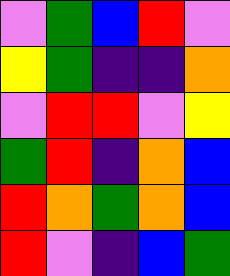[["violet", "green", "blue", "red", "violet"], ["yellow", "green", "indigo", "indigo", "orange"], ["violet", "red", "red", "violet", "yellow"], ["green", "red", "indigo", "orange", "blue"], ["red", "orange", "green", "orange", "blue"], ["red", "violet", "indigo", "blue", "green"]]